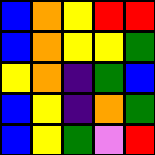[["blue", "orange", "yellow", "red", "red"], ["blue", "orange", "yellow", "yellow", "green"], ["yellow", "orange", "indigo", "green", "blue"], ["blue", "yellow", "indigo", "orange", "green"], ["blue", "yellow", "green", "violet", "red"]]